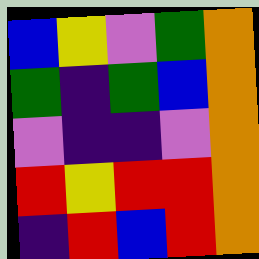[["blue", "yellow", "violet", "green", "orange"], ["green", "indigo", "green", "blue", "orange"], ["violet", "indigo", "indigo", "violet", "orange"], ["red", "yellow", "red", "red", "orange"], ["indigo", "red", "blue", "red", "orange"]]